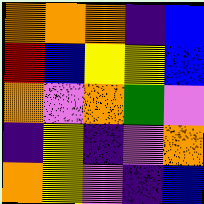[["orange", "orange", "orange", "indigo", "blue"], ["red", "blue", "yellow", "yellow", "blue"], ["orange", "violet", "orange", "green", "violet"], ["indigo", "yellow", "indigo", "violet", "orange"], ["orange", "yellow", "violet", "indigo", "blue"]]